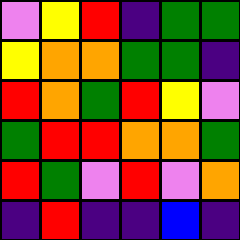[["violet", "yellow", "red", "indigo", "green", "green"], ["yellow", "orange", "orange", "green", "green", "indigo"], ["red", "orange", "green", "red", "yellow", "violet"], ["green", "red", "red", "orange", "orange", "green"], ["red", "green", "violet", "red", "violet", "orange"], ["indigo", "red", "indigo", "indigo", "blue", "indigo"]]